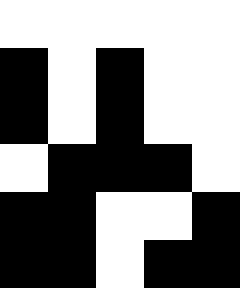[["white", "white", "white", "white", "white"], ["black", "white", "black", "white", "white"], ["black", "white", "black", "white", "white"], ["white", "black", "black", "black", "white"], ["black", "black", "white", "white", "black"], ["black", "black", "white", "black", "black"]]